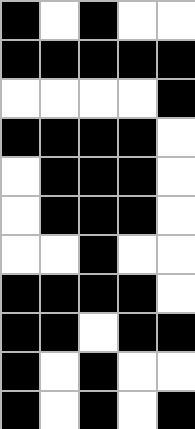[["black", "white", "black", "white", "white"], ["black", "black", "black", "black", "black"], ["white", "white", "white", "white", "black"], ["black", "black", "black", "black", "white"], ["white", "black", "black", "black", "white"], ["white", "black", "black", "black", "white"], ["white", "white", "black", "white", "white"], ["black", "black", "black", "black", "white"], ["black", "black", "white", "black", "black"], ["black", "white", "black", "white", "white"], ["black", "white", "black", "white", "black"]]